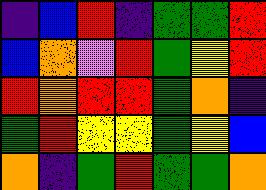[["indigo", "blue", "red", "indigo", "green", "green", "red"], ["blue", "orange", "violet", "red", "green", "yellow", "red"], ["red", "orange", "red", "red", "green", "orange", "indigo"], ["green", "red", "yellow", "yellow", "green", "yellow", "blue"], ["orange", "indigo", "green", "red", "green", "green", "orange"]]